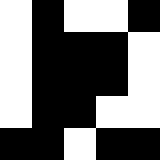[["white", "black", "white", "white", "black"], ["white", "black", "black", "black", "white"], ["white", "black", "black", "black", "white"], ["white", "black", "black", "white", "white"], ["black", "black", "white", "black", "black"]]